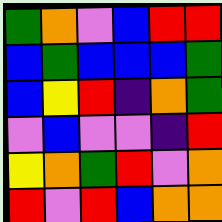[["green", "orange", "violet", "blue", "red", "red"], ["blue", "green", "blue", "blue", "blue", "green"], ["blue", "yellow", "red", "indigo", "orange", "green"], ["violet", "blue", "violet", "violet", "indigo", "red"], ["yellow", "orange", "green", "red", "violet", "orange"], ["red", "violet", "red", "blue", "orange", "orange"]]